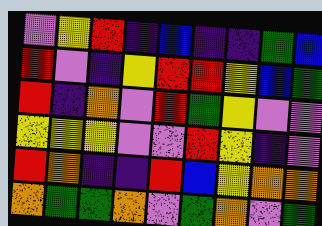[["violet", "yellow", "red", "indigo", "blue", "indigo", "indigo", "green", "blue"], ["red", "violet", "indigo", "yellow", "red", "red", "yellow", "blue", "green"], ["red", "indigo", "orange", "violet", "red", "green", "yellow", "violet", "violet"], ["yellow", "yellow", "yellow", "violet", "violet", "red", "yellow", "indigo", "violet"], ["red", "orange", "indigo", "indigo", "red", "blue", "yellow", "orange", "orange"], ["orange", "green", "green", "orange", "violet", "green", "orange", "violet", "green"]]